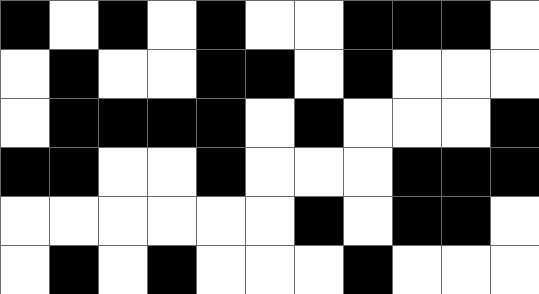[["black", "white", "black", "white", "black", "white", "white", "black", "black", "black", "white"], ["white", "black", "white", "white", "black", "black", "white", "black", "white", "white", "white"], ["white", "black", "black", "black", "black", "white", "black", "white", "white", "white", "black"], ["black", "black", "white", "white", "black", "white", "white", "white", "black", "black", "black"], ["white", "white", "white", "white", "white", "white", "black", "white", "black", "black", "white"], ["white", "black", "white", "black", "white", "white", "white", "black", "white", "white", "white"]]